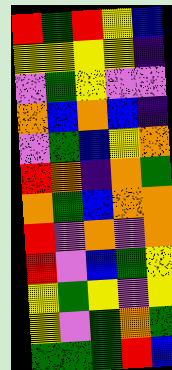[["red", "green", "red", "yellow", "blue"], ["yellow", "yellow", "yellow", "yellow", "indigo"], ["violet", "green", "yellow", "violet", "violet"], ["orange", "blue", "orange", "blue", "indigo"], ["violet", "green", "blue", "yellow", "orange"], ["red", "orange", "indigo", "orange", "green"], ["orange", "green", "blue", "orange", "orange"], ["red", "violet", "orange", "violet", "orange"], ["red", "violet", "blue", "green", "yellow"], ["yellow", "green", "yellow", "violet", "yellow"], ["yellow", "violet", "green", "orange", "green"], ["green", "green", "green", "red", "blue"]]